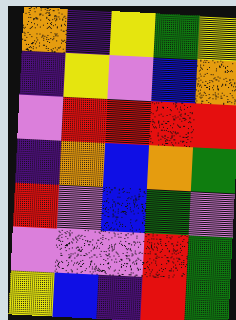[["orange", "indigo", "yellow", "green", "yellow"], ["indigo", "yellow", "violet", "blue", "orange"], ["violet", "red", "red", "red", "red"], ["indigo", "orange", "blue", "orange", "green"], ["red", "violet", "blue", "green", "violet"], ["violet", "violet", "violet", "red", "green"], ["yellow", "blue", "indigo", "red", "green"]]